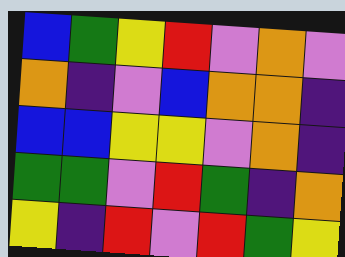[["blue", "green", "yellow", "red", "violet", "orange", "violet"], ["orange", "indigo", "violet", "blue", "orange", "orange", "indigo"], ["blue", "blue", "yellow", "yellow", "violet", "orange", "indigo"], ["green", "green", "violet", "red", "green", "indigo", "orange"], ["yellow", "indigo", "red", "violet", "red", "green", "yellow"]]